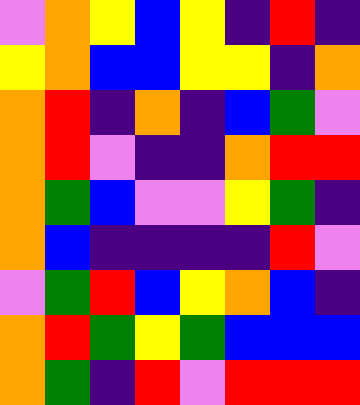[["violet", "orange", "yellow", "blue", "yellow", "indigo", "red", "indigo"], ["yellow", "orange", "blue", "blue", "yellow", "yellow", "indigo", "orange"], ["orange", "red", "indigo", "orange", "indigo", "blue", "green", "violet"], ["orange", "red", "violet", "indigo", "indigo", "orange", "red", "red"], ["orange", "green", "blue", "violet", "violet", "yellow", "green", "indigo"], ["orange", "blue", "indigo", "indigo", "indigo", "indigo", "red", "violet"], ["violet", "green", "red", "blue", "yellow", "orange", "blue", "indigo"], ["orange", "red", "green", "yellow", "green", "blue", "blue", "blue"], ["orange", "green", "indigo", "red", "violet", "red", "red", "red"]]